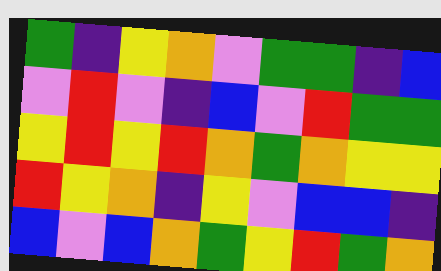[["green", "indigo", "yellow", "orange", "violet", "green", "green", "indigo", "blue"], ["violet", "red", "violet", "indigo", "blue", "violet", "red", "green", "green"], ["yellow", "red", "yellow", "red", "orange", "green", "orange", "yellow", "yellow"], ["red", "yellow", "orange", "indigo", "yellow", "violet", "blue", "blue", "indigo"], ["blue", "violet", "blue", "orange", "green", "yellow", "red", "green", "orange"]]